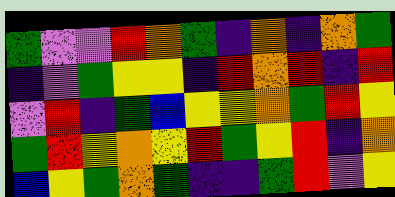[["green", "violet", "violet", "red", "orange", "green", "indigo", "orange", "indigo", "orange", "green"], ["indigo", "violet", "green", "yellow", "yellow", "indigo", "red", "orange", "red", "indigo", "red"], ["violet", "red", "indigo", "green", "blue", "yellow", "yellow", "orange", "green", "red", "yellow"], ["green", "red", "yellow", "orange", "yellow", "red", "green", "yellow", "red", "indigo", "orange"], ["blue", "yellow", "green", "orange", "green", "indigo", "indigo", "green", "red", "violet", "yellow"]]